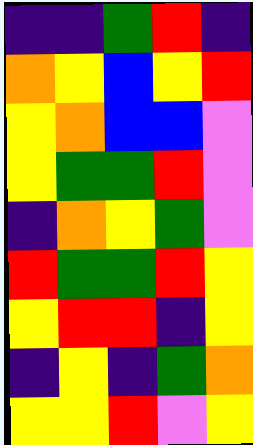[["indigo", "indigo", "green", "red", "indigo"], ["orange", "yellow", "blue", "yellow", "red"], ["yellow", "orange", "blue", "blue", "violet"], ["yellow", "green", "green", "red", "violet"], ["indigo", "orange", "yellow", "green", "violet"], ["red", "green", "green", "red", "yellow"], ["yellow", "red", "red", "indigo", "yellow"], ["indigo", "yellow", "indigo", "green", "orange"], ["yellow", "yellow", "red", "violet", "yellow"]]